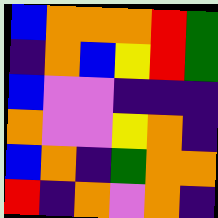[["blue", "orange", "orange", "orange", "red", "green"], ["indigo", "orange", "blue", "yellow", "red", "green"], ["blue", "violet", "violet", "indigo", "indigo", "indigo"], ["orange", "violet", "violet", "yellow", "orange", "indigo"], ["blue", "orange", "indigo", "green", "orange", "orange"], ["red", "indigo", "orange", "violet", "orange", "indigo"]]